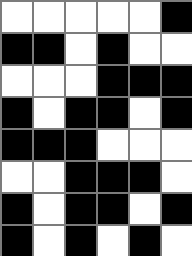[["white", "white", "white", "white", "white", "black"], ["black", "black", "white", "black", "white", "white"], ["white", "white", "white", "black", "black", "black"], ["black", "white", "black", "black", "white", "black"], ["black", "black", "black", "white", "white", "white"], ["white", "white", "black", "black", "black", "white"], ["black", "white", "black", "black", "white", "black"], ["black", "white", "black", "white", "black", "white"]]